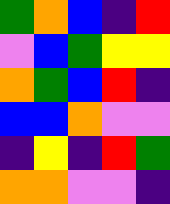[["green", "orange", "blue", "indigo", "red"], ["violet", "blue", "green", "yellow", "yellow"], ["orange", "green", "blue", "red", "indigo"], ["blue", "blue", "orange", "violet", "violet"], ["indigo", "yellow", "indigo", "red", "green"], ["orange", "orange", "violet", "violet", "indigo"]]